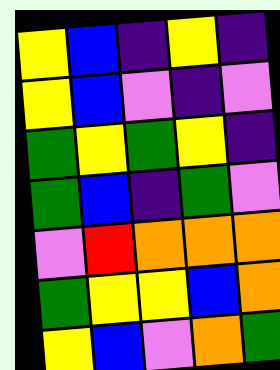[["yellow", "blue", "indigo", "yellow", "indigo"], ["yellow", "blue", "violet", "indigo", "violet"], ["green", "yellow", "green", "yellow", "indigo"], ["green", "blue", "indigo", "green", "violet"], ["violet", "red", "orange", "orange", "orange"], ["green", "yellow", "yellow", "blue", "orange"], ["yellow", "blue", "violet", "orange", "green"]]